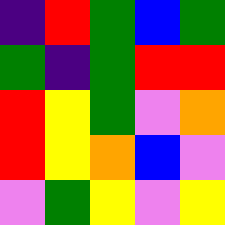[["indigo", "red", "green", "blue", "green"], ["green", "indigo", "green", "red", "red"], ["red", "yellow", "green", "violet", "orange"], ["red", "yellow", "orange", "blue", "violet"], ["violet", "green", "yellow", "violet", "yellow"]]